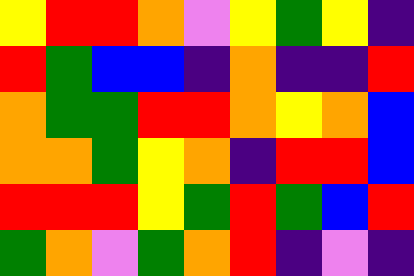[["yellow", "red", "red", "orange", "violet", "yellow", "green", "yellow", "indigo"], ["red", "green", "blue", "blue", "indigo", "orange", "indigo", "indigo", "red"], ["orange", "green", "green", "red", "red", "orange", "yellow", "orange", "blue"], ["orange", "orange", "green", "yellow", "orange", "indigo", "red", "red", "blue"], ["red", "red", "red", "yellow", "green", "red", "green", "blue", "red"], ["green", "orange", "violet", "green", "orange", "red", "indigo", "violet", "indigo"]]